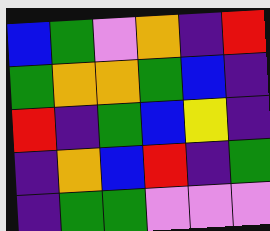[["blue", "green", "violet", "orange", "indigo", "red"], ["green", "orange", "orange", "green", "blue", "indigo"], ["red", "indigo", "green", "blue", "yellow", "indigo"], ["indigo", "orange", "blue", "red", "indigo", "green"], ["indigo", "green", "green", "violet", "violet", "violet"]]